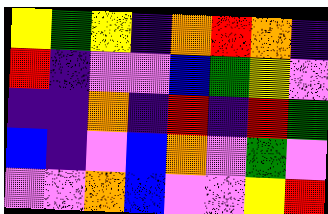[["yellow", "green", "yellow", "indigo", "orange", "red", "orange", "indigo"], ["red", "indigo", "violet", "violet", "blue", "green", "yellow", "violet"], ["indigo", "indigo", "orange", "indigo", "red", "indigo", "red", "green"], ["blue", "indigo", "violet", "blue", "orange", "violet", "green", "violet"], ["violet", "violet", "orange", "blue", "violet", "violet", "yellow", "red"]]